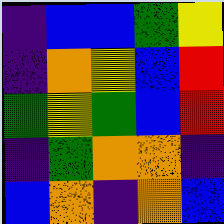[["indigo", "blue", "blue", "green", "yellow"], ["indigo", "orange", "yellow", "blue", "red"], ["green", "yellow", "green", "blue", "red"], ["indigo", "green", "orange", "orange", "indigo"], ["blue", "orange", "indigo", "orange", "blue"]]